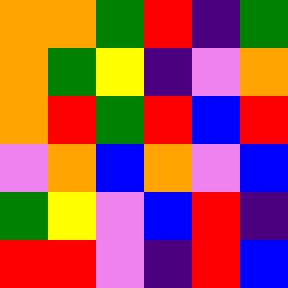[["orange", "orange", "green", "red", "indigo", "green"], ["orange", "green", "yellow", "indigo", "violet", "orange"], ["orange", "red", "green", "red", "blue", "red"], ["violet", "orange", "blue", "orange", "violet", "blue"], ["green", "yellow", "violet", "blue", "red", "indigo"], ["red", "red", "violet", "indigo", "red", "blue"]]